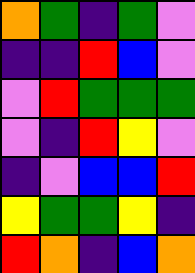[["orange", "green", "indigo", "green", "violet"], ["indigo", "indigo", "red", "blue", "violet"], ["violet", "red", "green", "green", "green"], ["violet", "indigo", "red", "yellow", "violet"], ["indigo", "violet", "blue", "blue", "red"], ["yellow", "green", "green", "yellow", "indigo"], ["red", "orange", "indigo", "blue", "orange"]]